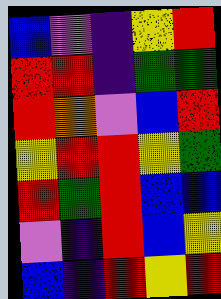[["blue", "violet", "indigo", "yellow", "red"], ["red", "red", "indigo", "green", "green"], ["red", "orange", "violet", "blue", "red"], ["yellow", "red", "red", "yellow", "green"], ["red", "green", "red", "blue", "blue"], ["violet", "indigo", "red", "blue", "yellow"], ["blue", "indigo", "red", "yellow", "red"]]